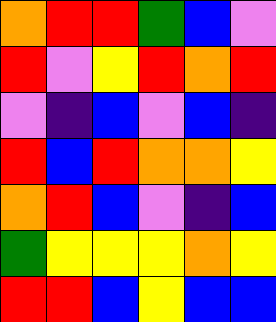[["orange", "red", "red", "green", "blue", "violet"], ["red", "violet", "yellow", "red", "orange", "red"], ["violet", "indigo", "blue", "violet", "blue", "indigo"], ["red", "blue", "red", "orange", "orange", "yellow"], ["orange", "red", "blue", "violet", "indigo", "blue"], ["green", "yellow", "yellow", "yellow", "orange", "yellow"], ["red", "red", "blue", "yellow", "blue", "blue"]]